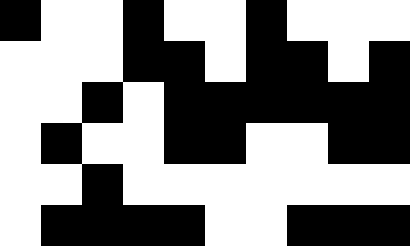[["black", "white", "white", "black", "white", "white", "black", "white", "white", "white"], ["white", "white", "white", "black", "black", "white", "black", "black", "white", "black"], ["white", "white", "black", "white", "black", "black", "black", "black", "black", "black"], ["white", "black", "white", "white", "black", "black", "white", "white", "black", "black"], ["white", "white", "black", "white", "white", "white", "white", "white", "white", "white"], ["white", "black", "black", "black", "black", "white", "white", "black", "black", "black"]]